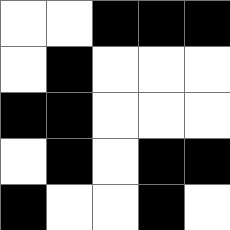[["white", "white", "black", "black", "black"], ["white", "black", "white", "white", "white"], ["black", "black", "white", "white", "white"], ["white", "black", "white", "black", "black"], ["black", "white", "white", "black", "white"]]